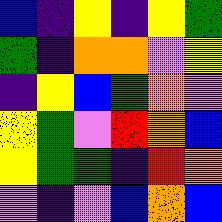[["blue", "indigo", "yellow", "indigo", "yellow", "green"], ["green", "indigo", "orange", "orange", "violet", "yellow"], ["indigo", "yellow", "blue", "green", "orange", "violet"], ["yellow", "green", "violet", "red", "orange", "blue"], ["yellow", "green", "green", "indigo", "red", "orange"], ["violet", "indigo", "violet", "blue", "orange", "blue"]]